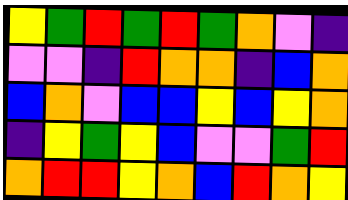[["yellow", "green", "red", "green", "red", "green", "orange", "violet", "indigo"], ["violet", "violet", "indigo", "red", "orange", "orange", "indigo", "blue", "orange"], ["blue", "orange", "violet", "blue", "blue", "yellow", "blue", "yellow", "orange"], ["indigo", "yellow", "green", "yellow", "blue", "violet", "violet", "green", "red"], ["orange", "red", "red", "yellow", "orange", "blue", "red", "orange", "yellow"]]